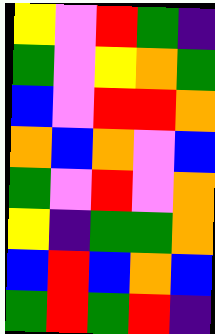[["yellow", "violet", "red", "green", "indigo"], ["green", "violet", "yellow", "orange", "green"], ["blue", "violet", "red", "red", "orange"], ["orange", "blue", "orange", "violet", "blue"], ["green", "violet", "red", "violet", "orange"], ["yellow", "indigo", "green", "green", "orange"], ["blue", "red", "blue", "orange", "blue"], ["green", "red", "green", "red", "indigo"]]